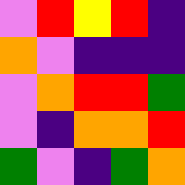[["violet", "red", "yellow", "red", "indigo"], ["orange", "violet", "indigo", "indigo", "indigo"], ["violet", "orange", "red", "red", "green"], ["violet", "indigo", "orange", "orange", "red"], ["green", "violet", "indigo", "green", "orange"]]